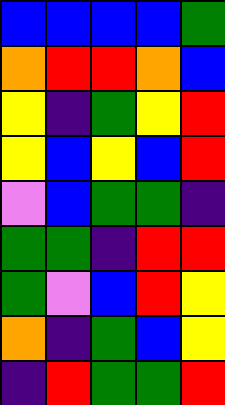[["blue", "blue", "blue", "blue", "green"], ["orange", "red", "red", "orange", "blue"], ["yellow", "indigo", "green", "yellow", "red"], ["yellow", "blue", "yellow", "blue", "red"], ["violet", "blue", "green", "green", "indigo"], ["green", "green", "indigo", "red", "red"], ["green", "violet", "blue", "red", "yellow"], ["orange", "indigo", "green", "blue", "yellow"], ["indigo", "red", "green", "green", "red"]]